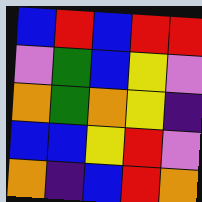[["blue", "red", "blue", "red", "red"], ["violet", "green", "blue", "yellow", "violet"], ["orange", "green", "orange", "yellow", "indigo"], ["blue", "blue", "yellow", "red", "violet"], ["orange", "indigo", "blue", "red", "orange"]]